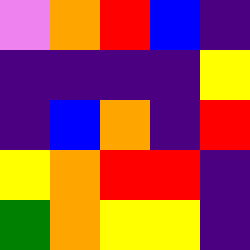[["violet", "orange", "red", "blue", "indigo"], ["indigo", "indigo", "indigo", "indigo", "yellow"], ["indigo", "blue", "orange", "indigo", "red"], ["yellow", "orange", "red", "red", "indigo"], ["green", "orange", "yellow", "yellow", "indigo"]]